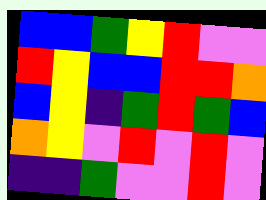[["blue", "blue", "green", "yellow", "red", "violet", "violet"], ["red", "yellow", "blue", "blue", "red", "red", "orange"], ["blue", "yellow", "indigo", "green", "red", "green", "blue"], ["orange", "yellow", "violet", "red", "violet", "red", "violet"], ["indigo", "indigo", "green", "violet", "violet", "red", "violet"]]